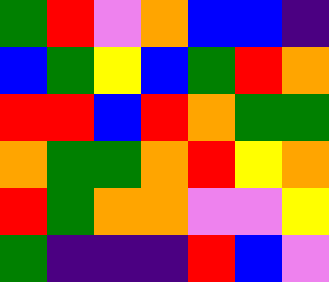[["green", "red", "violet", "orange", "blue", "blue", "indigo"], ["blue", "green", "yellow", "blue", "green", "red", "orange"], ["red", "red", "blue", "red", "orange", "green", "green"], ["orange", "green", "green", "orange", "red", "yellow", "orange"], ["red", "green", "orange", "orange", "violet", "violet", "yellow"], ["green", "indigo", "indigo", "indigo", "red", "blue", "violet"]]